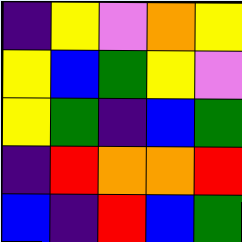[["indigo", "yellow", "violet", "orange", "yellow"], ["yellow", "blue", "green", "yellow", "violet"], ["yellow", "green", "indigo", "blue", "green"], ["indigo", "red", "orange", "orange", "red"], ["blue", "indigo", "red", "blue", "green"]]